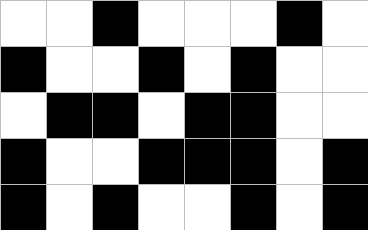[["white", "white", "black", "white", "white", "white", "black", "white"], ["black", "white", "white", "black", "white", "black", "white", "white"], ["white", "black", "black", "white", "black", "black", "white", "white"], ["black", "white", "white", "black", "black", "black", "white", "black"], ["black", "white", "black", "white", "white", "black", "white", "black"]]